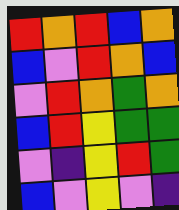[["red", "orange", "red", "blue", "orange"], ["blue", "violet", "red", "orange", "blue"], ["violet", "red", "orange", "green", "orange"], ["blue", "red", "yellow", "green", "green"], ["violet", "indigo", "yellow", "red", "green"], ["blue", "violet", "yellow", "violet", "indigo"]]